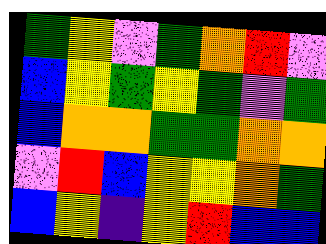[["green", "yellow", "violet", "green", "orange", "red", "violet"], ["blue", "yellow", "green", "yellow", "green", "violet", "green"], ["blue", "orange", "orange", "green", "green", "orange", "orange"], ["violet", "red", "blue", "yellow", "yellow", "orange", "green"], ["blue", "yellow", "indigo", "yellow", "red", "blue", "blue"]]